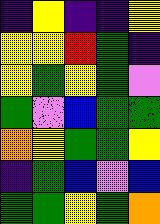[["indigo", "yellow", "indigo", "indigo", "yellow"], ["yellow", "yellow", "red", "green", "indigo"], ["yellow", "green", "yellow", "green", "violet"], ["green", "violet", "blue", "green", "green"], ["orange", "yellow", "green", "green", "yellow"], ["indigo", "green", "blue", "violet", "blue"], ["green", "green", "yellow", "green", "orange"]]